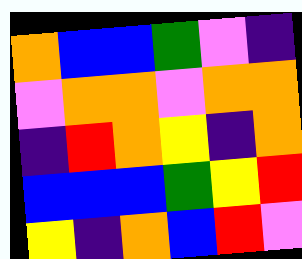[["orange", "blue", "blue", "green", "violet", "indigo"], ["violet", "orange", "orange", "violet", "orange", "orange"], ["indigo", "red", "orange", "yellow", "indigo", "orange"], ["blue", "blue", "blue", "green", "yellow", "red"], ["yellow", "indigo", "orange", "blue", "red", "violet"]]